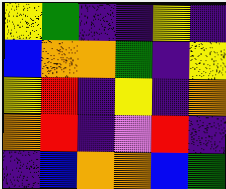[["yellow", "green", "indigo", "indigo", "yellow", "indigo"], ["blue", "orange", "orange", "green", "indigo", "yellow"], ["yellow", "red", "indigo", "yellow", "indigo", "orange"], ["orange", "red", "indigo", "violet", "red", "indigo"], ["indigo", "blue", "orange", "orange", "blue", "green"]]